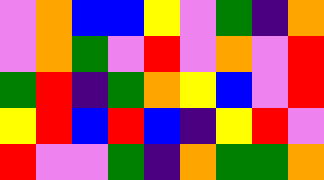[["violet", "orange", "blue", "blue", "yellow", "violet", "green", "indigo", "orange"], ["violet", "orange", "green", "violet", "red", "violet", "orange", "violet", "red"], ["green", "red", "indigo", "green", "orange", "yellow", "blue", "violet", "red"], ["yellow", "red", "blue", "red", "blue", "indigo", "yellow", "red", "violet"], ["red", "violet", "violet", "green", "indigo", "orange", "green", "green", "orange"]]